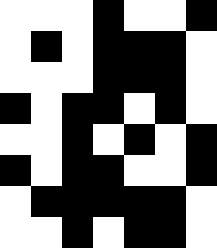[["white", "white", "white", "black", "white", "white", "black"], ["white", "black", "white", "black", "black", "black", "white"], ["white", "white", "white", "black", "black", "black", "white"], ["black", "white", "black", "black", "white", "black", "white"], ["white", "white", "black", "white", "black", "white", "black"], ["black", "white", "black", "black", "white", "white", "black"], ["white", "black", "black", "black", "black", "black", "white"], ["white", "white", "black", "white", "black", "black", "white"]]